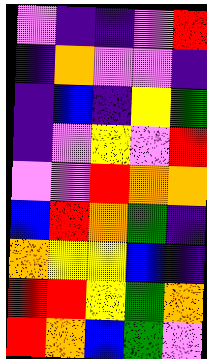[["violet", "indigo", "indigo", "violet", "red"], ["indigo", "orange", "violet", "violet", "indigo"], ["indigo", "blue", "indigo", "yellow", "green"], ["indigo", "violet", "yellow", "violet", "red"], ["violet", "violet", "red", "orange", "orange"], ["blue", "red", "orange", "green", "indigo"], ["orange", "yellow", "yellow", "blue", "indigo"], ["red", "red", "yellow", "green", "orange"], ["red", "orange", "blue", "green", "violet"]]